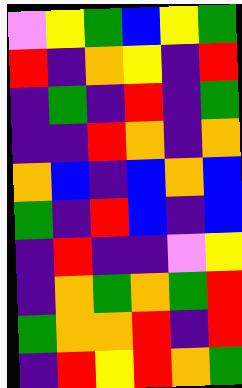[["violet", "yellow", "green", "blue", "yellow", "green"], ["red", "indigo", "orange", "yellow", "indigo", "red"], ["indigo", "green", "indigo", "red", "indigo", "green"], ["indigo", "indigo", "red", "orange", "indigo", "orange"], ["orange", "blue", "indigo", "blue", "orange", "blue"], ["green", "indigo", "red", "blue", "indigo", "blue"], ["indigo", "red", "indigo", "indigo", "violet", "yellow"], ["indigo", "orange", "green", "orange", "green", "red"], ["green", "orange", "orange", "red", "indigo", "red"], ["indigo", "red", "yellow", "red", "orange", "green"]]